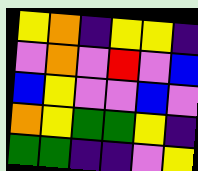[["yellow", "orange", "indigo", "yellow", "yellow", "indigo"], ["violet", "orange", "violet", "red", "violet", "blue"], ["blue", "yellow", "violet", "violet", "blue", "violet"], ["orange", "yellow", "green", "green", "yellow", "indigo"], ["green", "green", "indigo", "indigo", "violet", "yellow"]]